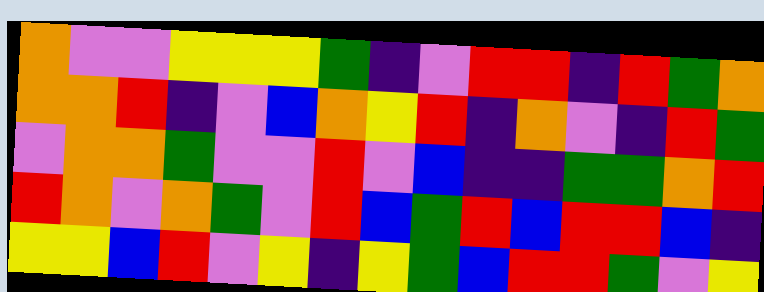[["orange", "violet", "violet", "yellow", "yellow", "yellow", "green", "indigo", "violet", "red", "red", "indigo", "red", "green", "orange"], ["orange", "orange", "red", "indigo", "violet", "blue", "orange", "yellow", "red", "indigo", "orange", "violet", "indigo", "red", "green"], ["violet", "orange", "orange", "green", "violet", "violet", "red", "violet", "blue", "indigo", "indigo", "green", "green", "orange", "red"], ["red", "orange", "violet", "orange", "green", "violet", "red", "blue", "green", "red", "blue", "red", "red", "blue", "indigo"], ["yellow", "yellow", "blue", "red", "violet", "yellow", "indigo", "yellow", "green", "blue", "red", "red", "green", "violet", "yellow"]]